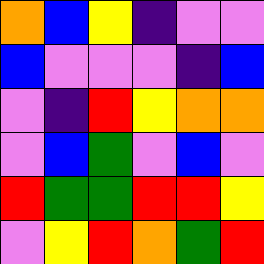[["orange", "blue", "yellow", "indigo", "violet", "violet"], ["blue", "violet", "violet", "violet", "indigo", "blue"], ["violet", "indigo", "red", "yellow", "orange", "orange"], ["violet", "blue", "green", "violet", "blue", "violet"], ["red", "green", "green", "red", "red", "yellow"], ["violet", "yellow", "red", "orange", "green", "red"]]